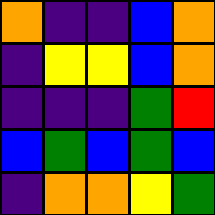[["orange", "indigo", "indigo", "blue", "orange"], ["indigo", "yellow", "yellow", "blue", "orange"], ["indigo", "indigo", "indigo", "green", "red"], ["blue", "green", "blue", "green", "blue"], ["indigo", "orange", "orange", "yellow", "green"]]